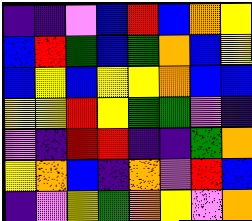[["indigo", "indigo", "violet", "blue", "red", "blue", "orange", "yellow"], ["blue", "red", "green", "blue", "green", "orange", "blue", "yellow"], ["blue", "yellow", "blue", "yellow", "yellow", "orange", "blue", "blue"], ["yellow", "yellow", "red", "yellow", "green", "green", "violet", "indigo"], ["violet", "indigo", "red", "red", "indigo", "indigo", "green", "orange"], ["yellow", "orange", "blue", "indigo", "orange", "violet", "red", "blue"], ["indigo", "violet", "yellow", "green", "orange", "yellow", "violet", "orange"]]